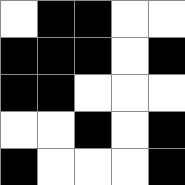[["white", "black", "black", "white", "white"], ["black", "black", "black", "white", "black"], ["black", "black", "white", "white", "white"], ["white", "white", "black", "white", "black"], ["black", "white", "white", "white", "black"]]